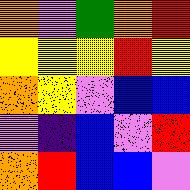[["orange", "violet", "green", "orange", "red"], ["yellow", "yellow", "yellow", "red", "yellow"], ["orange", "yellow", "violet", "blue", "blue"], ["violet", "indigo", "blue", "violet", "red"], ["orange", "red", "blue", "blue", "violet"]]